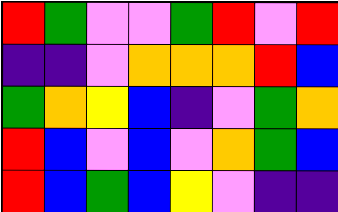[["red", "green", "violet", "violet", "green", "red", "violet", "red"], ["indigo", "indigo", "violet", "orange", "orange", "orange", "red", "blue"], ["green", "orange", "yellow", "blue", "indigo", "violet", "green", "orange"], ["red", "blue", "violet", "blue", "violet", "orange", "green", "blue"], ["red", "blue", "green", "blue", "yellow", "violet", "indigo", "indigo"]]